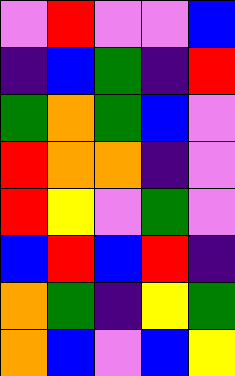[["violet", "red", "violet", "violet", "blue"], ["indigo", "blue", "green", "indigo", "red"], ["green", "orange", "green", "blue", "violet"], ["red", "orange", "orange", "indigo", "violet"], ["red", "yellow", "violet", "green", "violet"], ["blue", "red", "blue", "red", "indigo"], ["orange", "green", "indigo", "yellow", "green"], ["orange", "blue", "violet", "blue", "yellow"]]